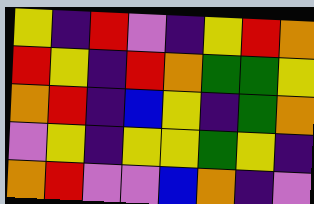[["yellow", "indigo", "red", "violet", "indigo", "yellow", "red", "orange"], ["red", "yellow", "indigo", "red", "orange", "green", "green", "yellow"], ["orange", "red", "indigo", "blue", "yellow", "indigo", "green", "orange"], ["violet", "yellow", "indigo", "yellow", "yellow", "green", "yellow", "indigo"], ["orange", "red", "violet", "violet", "blue", "orange", "indigo", "violet"]]